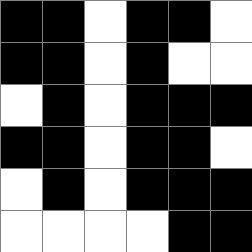[["black", "black", "white", "black", "black", "white"], ["black", "black", "white", "black", "white", "white"], ["white", "black", "white", "black", "black", "black"], ["black", "black", "white", "black", "black", "white"], ["white", "black", "white", "black", "black", "black"], ["white", "white", "white", "white", "black", "black"]]